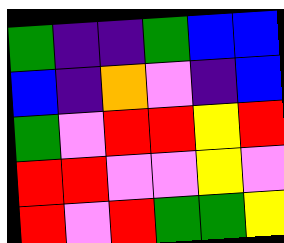[["green", "indigo", "indigo", "green", "blue", "blue"], ["blue", "indigo", "orange", "violet", "indigo", "blue"], ["green", "violet", "red", "red", "yellow", "red"], ["red", "red", "violet", "violet", "yellow", "violet"], ["red", "violet", "red", "green", "green", "yellow"]]